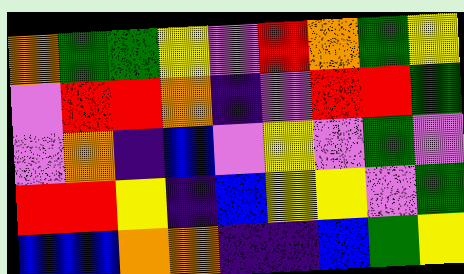[["orange", "green", "green", "yellow", "violet", "red", "orange", "green", "yellow"], ["violet", "red", "red", "orange", "indigo", "violet", "red", "red", "green"], ["violet", "orange", "indigo", "blue", "violet", "yellow", "violet", "green", "violet"], ["red", "red", "yellow", "indigo", "blue", "yellow", "yellow", "violet", "green"], ["blue", "blue", "orange", "orange", "indigo", "indigo", "blue", "green", "yellow"]]